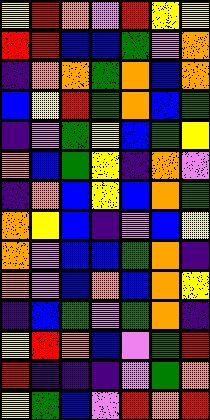[["yellow", "red", "orange", "violet", "red", "yellow", "yellow"], ["red", "red", "blue", "blue", "green", "violet", "orange"], ["indigo", "orange", "orange", "green", "orange", "blue", "orange"], ["blue", "yellow", "red", "green", "orange", "blue", "green"], ["indigo", "violet", "green", "yellow", "blue", "green", "yellow"], ["orange", "blue", "green", "yellow", "indigo", "orange", "violet"], ["indigo", "orange", "blue", "yellow", "blue", "orange", "green"], ["orange", "yellow", "blue", "indigo", "violet", "blue", "yellow"], ["orange", "violet", "blue", "blue", "green", "orange", "indigo"], ["orange", "violet", "blue", "orange", "blue", "orange", "yellow"], ["indigo", "blue", "green", "violet", "green", "orange", "indigo"], ["yellow", "red", "orange", "blue", "violet", "green", "red"], ["red", "indigo", "indigo", "indigo", "violet", "green", "orange"], ["yellow", "green", "blue", "violet", "red", "orange", "red"]]